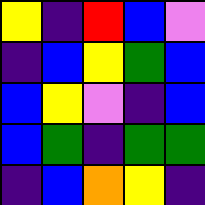[["yellow", "indigo", "red", "blue", "violet"], ["indigo", "blue", "yellow", "green", "blue"], ["blue", "yellow", "violet", "indigo", "blue"], ["blue", "green", "indigo", "green", "green"], ["indigo", "blue", "orange", "yellow", "indigo"]]